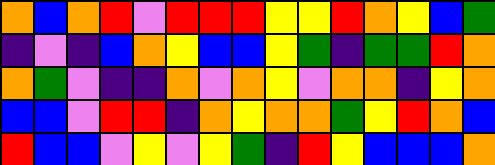[["orange", "blue", "orange", "red", "violet", "red", "red", "red", "yellow", "yellow", "red", "orange", "yellow", "blue", "green"], ["indigo", "violet", "indigo", "blue", "orange", "yellow", "blue", "blue", "yellow", "green", "indigo", "green", "green", "red", "orange"], ["orange", "green", "violet", "indigo", "indigo", "orange", "violet", "orange", "yellow", "violet", "orange", "orange", "indigo", "yellow", "orange"], ["blue", "blue", "violet", "red", "red", "indigo", "orange", "yellow", "orange", "orange", "green", "yellow", "red", "orange", "blue"], ["red", "blue", "blue", "violet", "yellow", "violet", "yellow", "green", "indigo", "red", "yellow", "blue", "blue", "blue", "orange"]]